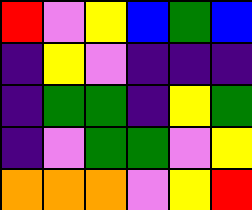[["red", "violet", "yellow", "blue", "green", "blue"], ["indigo", "yellow", "violet", "indigo", "indigo", "indigo"], ["indigo", "green", "green", "indigo", "yellow", "green"], ["indigo", "violet", "green", "green", "violet", "yellow"], ["orange", "orange", "orange", "violet", "yellow", "red"]]